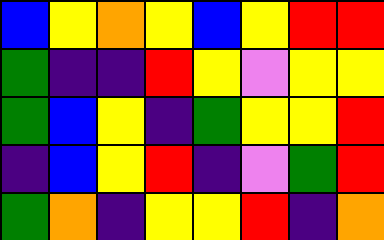[["blue", "yellow", "orange", "yellow", "blue", "yellow", "red", "red"], ["green", "indigo", "indigo", "red", "yellow", "violet", "yellow", "yellow"], ["green", "blue", "yellow", "indigo", "green", "yellow", "yellow", "red"], ["indigo", "blue", "yellow", "red", "indigo", "violet", "green", "red"], ["green", "orange", "indigo", "yellow", "yellow", "red", "indigo", "orange"]]